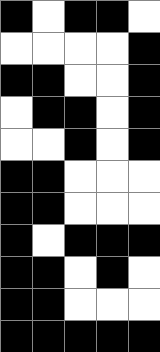[["black", "white", "black", "black", "white"], ["white", "white", "white", "white", "black"], ["black", "black", "white", "white", "black"], ["white", "black", "black", "white", "black"], ["white", "white", "black", "white", "black"], ["black", "black", "white", "white", "white"], ["black", "black", "white", "white", "white"], ["black", "white", "black", "black", "black"], ["black", "black", "white", "black", "white"], ["black", "black", "white", "white", "white"], ["black", "black", "black", "black", "black"]]